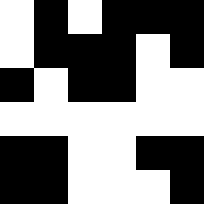[["white", "black", "white", "black", "black", "black"], ["white", "black", "black", "black", "white", "black"], ["black", "white", "black", "black", "white", "white"], ["white", "white", "white", "white", "white", "white"], ["black", "black", "white", "white", "black", "black"], ["black", "black", "white", "white", "white", "black"]]